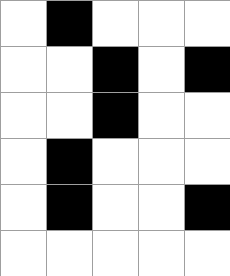[["white", "black", "white", "white", "white"], ["white", "white", "black", "white", "black"], ["white", "white", "black", "white", "white"], ["white", "black", "white", "white", "white"], ["white", "black", "white", "white", "black"], ["white", "white", "white", "white", "white"]]